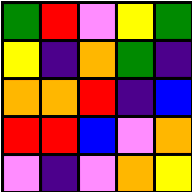[["green", "red", "violet", "yellow", "green"], ["yellow", "indigo", "orange", "green", "indigo"], ["orange", "orange", "red", "indigo", "blue"], ["red", "red", "blue", "violet", "orange"], ["violet", "indigo", "violet", "orange", "yellow"]]